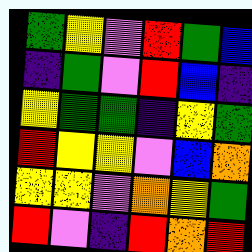[["green", "yellow", "violet", "red", "green", "blue"], ["indigo", "green", "violet", "red", "blue", "indigo"], ["yellow", "green", "green", "indigo", "yellow", "green"], ["red", "yellow", "yellow", "violet", "blue", "orange"], ["yellow", "yellow", "violet", "orange", "yellow", "green"], ["red", "violet", "indigo", "red", "orange", "red"]]